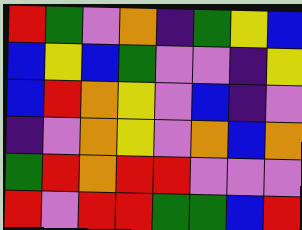[["red", "green", "violet", "orange", "indigo", "green", "yellow", "blue"], ["blue", "yellow", "blue", "green", "violet", "violet", "indigo", "yellow"], ["blue", "red", "orange", "yellow", "violet", "blue", "indigo", "violet"], ["indigo", "violet", "orange", "yellow", "violet", "orange", "blue", "orange"], ["green", "red", "orange", "red", "red", "violet", "violet", "violet"], ["red", "violet", "red", "red", "green", "green", "blue", "red"]]